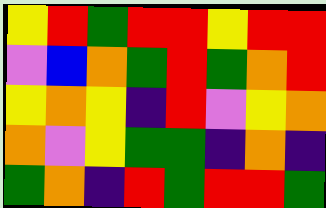[["yellow", "red", "green", "red", "red", "yellow", "red", "red"], ["violet", "blue", "orange", "green", "red", "green", "orange", "red"], ["yellow", "orange", "yellow", "indigo", "red", "violet", "yellow", "orange"], ["orange", "violet", "yellow", "green", "green", "indigo", "orange", "indigo"], ["green", "orange", "indigo", "red", "green", "red", "red", "green"]]